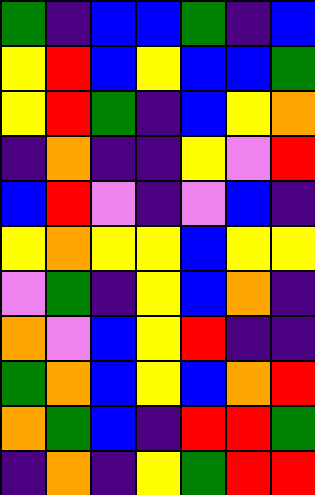[["green", "indigo", "blue", "blue", "green", "indigo", "blue"], ["yellow", "red", "blue", "yellow", "blue", "blue", "green"], ["yellow", "red", "green", "indigo", "blue", "yellow", "orange"], ["indigo", "orange", "indigo", "indigo", "yellow", "violet", "red"], ["blue", "red", "violet", "indigo", "violet", "blue", "indigo"], ["yellow", "orange", "yellow", "yellow", "blue", "yellow", "yellow"], ["violet", "green", "indigo", "yellow", "blue", "orange", "indigo"], ["orange", "violet", "blue", "yellow", "red", "indigo", "indigo"], ["green", "orange", "blue", "yellow", "blue", "orange", "red"], ["orange", "green", "blue", "indigo", "red", "red", "green"], ["indigo", "orange", "indigo", "yellow", "green", "red", "red"]]